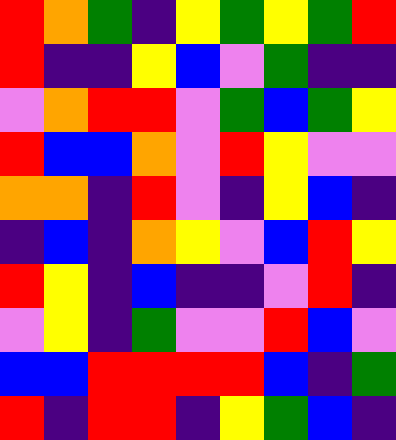[["red", "orange", "green", "indigo", "yellow", "green", "yellow", "green", "red"], ["red", "indigo", "indigo", "yellow", "blue", "violet", "green", "indigo", "indigo"], ["violet", "orange", "red", "red", "violet", "green", "blue", "green", "yellow"], ["red", "blue", "blue", "orange", "violet", "red", "yellow", "violet", "violet"], ["orange", "orange", "indigo", "red", "violet", "indigo", "yellow", "blue", "indigo"], ["indigo", "blue", "indigo", "orange", "yellow", "violet", "blue", "red", "yellow"], ["red", "yellow", "indigo", "blue", "indigo", "indigo", "violet", "red", "indigo"], ["violet", "yellow", "indigo", "green", "violet", "violet", "red", "blue", "violet"], ["blue", "blue", "red", "red", "red", "red", "blue", "indigo", "green"], ["red", "indigo", "red", "red", "indigo", "yellow", "green", "blue", "indigo"]]